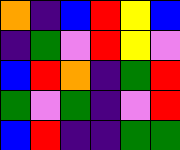[["orange", "indigo", "blue", "red", "yellow", "blue"], ["indigo", "green", "violet", "red", "yellow", "violet"], ["blue", "red", "orange", "indigo", "green", "red"], ["green", "violet", "green", "indigo", "violet", "red"], ["blue", "red", "indigo", "indigo", "green", "green"]]